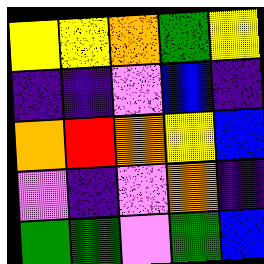[["yellow", "yellow", "orange", "green", "yellow"], ["indigo", "indigo", "violet", "blue", "indigo"], ["orange", "red", "orange", "yellow", "blue"], ["violet", "indigo", "violet", "orange", "indigo"], ["green", "green", "violet", "green", "blue"]]